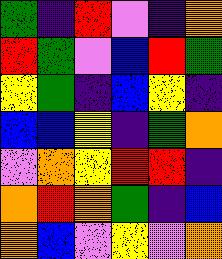[["green", "indigo", "red", "violet", "indigo", "orange"], ["red", "green", "violet", "blue", "red", "green"], ["yellow", "green", "indigo", "blue", "yellow", "indigo"], ["blue", "blue", "yellow", "indigo", "green", "orange"], ["violet", "orange", "yellow", "red", "red", "indigo"], ["orange", "red", "orange", "green", "indigo", "blue"], ["orange", "blue", "violet", "yellow", "violet", "orange"]]